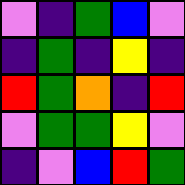[["violet", "indigo", "green", "blue", "violet"], ["indigo", "green", "indigo", "yellow", "indigo"], ["red", "green", "orange", "indigo", "red"], ["violet", "green", "green", "yellow", "violet"], ["indigo", "violet", "blue", "red", "green"]]